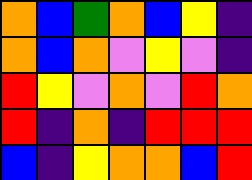[["orange", "blue", "green", "orange", "blue", "yellow", "indigo"], ["orange", "blue", "orange", "violet", "yellow", "violet", "indigo"], ["red", "yellow", "violet", "orange", "violet", "red", "orange"], ["red", "indigo", "orange", "indigo", "red", "red", "red"], ["blue", "indigo", "yellow", "orange", "orange", "blue", "red"]]